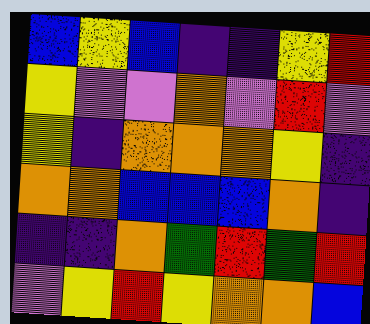[["blue", "yellow", "blue", "indigo", "indigo", "yellow", "red"], ["yellow", "violet", "violet", "orange", "violet", "red", "violet"], ["yellow", "indigo", "orange", "orange", "orange", "yellow", "indigo"], ["orange", "orange", "blue", "blue", "blue", "orange", "indigo"], ["indigo", "indigo", "orange", "green", "red", "green", "red"], ["violet", "yellow", "red", "yellow", "orange", "orange", "blue"]]